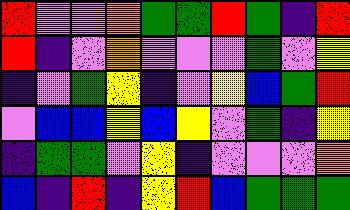[["red", "violet", "violet", "orange", "green", "green", "red", "green", "indigo", "red"], ["red", "indigo", "violet", "orange", "violet", "violet", "violet", "green", "violet", "yellow"], ["indigo", "violet", "green", "yellow", "indigo", "violet", "yellow", "blue", "green", "red"], ["violet", "blue", "blue", "yellow", "blue", "yellow", "violet", "green", "indigo", "yellow"], ["indigo", "green", "green", "violet", "yellow", "indigo", "violet", "violet", "violet", "orange"], ["blue", "indigo", "red", "indigo", "yellow", "red", "blue", "green", "green", "green"]]